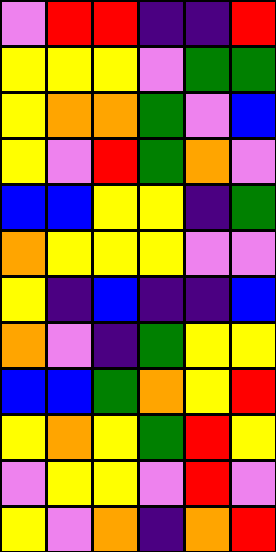[["violet", "red", "red", "indigo", "indigo", "red"], ["yellow", "yellow", "yellow", "violet", "green", "green"], ["yellow", "orange", "orange", "green", "violet", "blue"], ["yellow", "violet", "red", "green", "orange", "violet"], ["blue", "blue", "yellow", "yellow", "indigo", "green"], ["orange", "yellow", "yellow", "yellow", "violet", "violet"], ["yellow", "indigo", "blue", "indigo", "indigo", "blue"], ["orange", "violet", "indigo", "green", "yellow", "yellow"], ["blue", "blue", "green", "orange", "yellow", "red"], ["yellow", "orange", "yellow", "green", "red", "yellow"], ["violet", "yellow", "yellow", "violet", "red", "violet"], ["yellow", "violet", "orange", "indigo", "orange", "red"]]